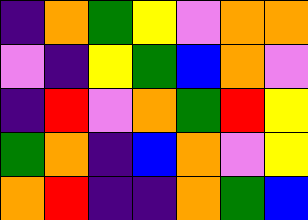[["indigo", "orange", "green", "yellow", "violet", "orange", "orange"], ["violet", "indigo", "yellow", "green", "blue", "orange", "violet"], ["indigo", "red", "violet", "orange", "green", "red", "yellow"], ["green", "orange", "indigo", "blue", "orange", "violet", "yellow"], ["orange", "red", "indigo", "indigo", "orange", "green", "blue"]]